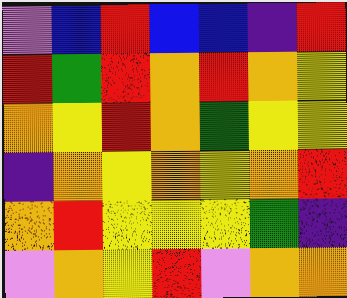[["violet", "blue", "red", "blue", "blue", "indigo", "red"], ["red", "green", "red", "orange", "red", "orange", "yellow"], ["orange", "yellow", "red", "orange", "green", "yellow", "yellow"], ["indigo", "orange", "yellow", "orange", "yellow", "orange", "red"], ["orange", "red", "yellow", "yellow", "yellow", "green", "indigo"], ["violet", "orange", "yellow", "red", "violet", "orange", "orange"]]